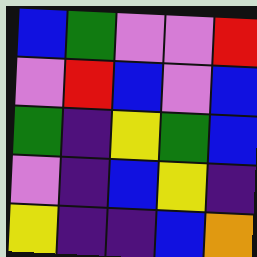[["blue", "green", "violet", "violet", "red"], ["violet", "red", "blue", "violet", "blue"], ["green", "indigo", "yellow", "green", "blue"], ["violet", "indigo", "blue", "yellow", "indigo"], ["yellow", "indigo", "indigo", "blue", "orange"]]